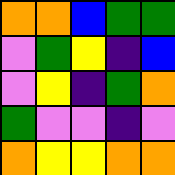[["orange", "orange", "blue", "green", "green"], ["violet", "green", "yellow", "indigo", "blue"], ["violet", "yellow", "indigo", "green", "orange"], ["green", "violet", "violet", "indigo", "violet"], ["orange", "yellow", "yellow", "orange", "orange"]]